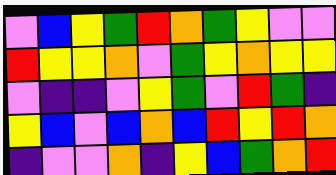[["violet", "blue", "yellow", "green", "red", "orange", "green", "yellow", "violet", "violet"], ["red", "yellow", "yellow", "orange", "violet", "green", "yellow", "orange", "yellow", "yellow"], ["violet", "indigo", "indigo", "violet", "yellow", "green", "violet", "red", "green", "indigo"], ["yellow", "blue", "violet", "blue", "orange", "blue", "red", "yellow", "red", "orange"], ["indigo", "violet", "violet", "orange", "indigo", "yellow", "blue", "green", "orange", "red"]]